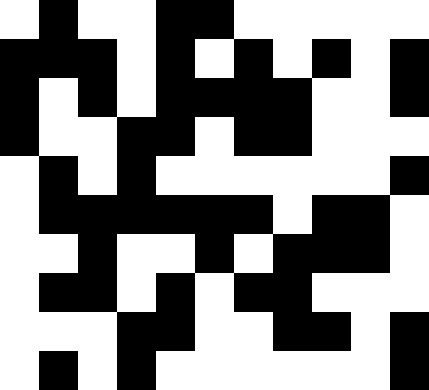[["white", "black", "white", "white", "black", "black", "white", "white", "white", "white", "white"], ["black", "black", "black", "white", "black", "white", "black", "white", "black", "white", "black"], ["black", "white", "black", "white", "black", "black", "black", "black", "white", "white", "black"], ["black", "white", "white", "black", "black", "white", "black", "black", "white", "white", "white"], ["white", "black", "white", "black", "white", "white", "white", "white", "white", "white", "black"], ["white", "black", "black", "black", "black", "black", "black", "white", "black", "black", "white"], ["white", "white", "black", "white", "white", "black", "white", "black", "black", "black", "white"], ["white", "black", "black", "white", "black", "white", "black", "black", "white", "white", "white"], ["white", "white", "white", "black", "black", "white", "white", "black", "black", "white", "black"], ["white", "black", "white", "black", "white", "white", "white", "white", "white", "white", "black"]]